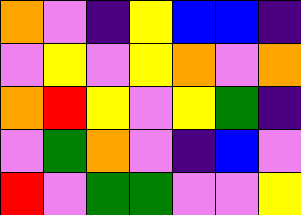[["orange", "violet", "indigo", "yellow", "blue", "blue", "indigo"], ["violet", "yellow", "violet", "yellow", "orange", "violet", "orange"], ["orange", "red", "yellow", "violet", "yellow", "green", "indigo"], ["violet", "green", "orange", "violet", "indigo", "blue", "violet"], ["red", "violet", "green", "green", "violet", "violet", "yellow"]]